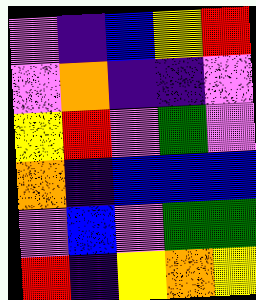[["violet", "indigo", "blue", "yellow", "red"], ["violet", "orange", "indigo", "indigo", "violet"], ["yellow", "red", "violet", "green", "violet"], ["orange", "indigo", "blue", "blue", "blue"], ["violet", "blue", "violet", "green", "green"], ["red", "indigo", "yellow", "orange", "yellow"]]